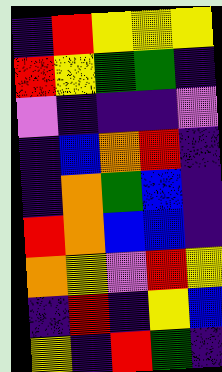[["indigo", "red", "yellow", "yellow", "yellow"], ["red", "yellow", "green", "green", "indigo"], ["violet", "indigo", "indigo", "indigo", "violet"], ["indigo", "blue", "orange", "red", "indigo"], ["indigo", "orange", "green", "blue", "indigo"], ["red", "orange", "blue", "blue", "indigo"], ["orange", "yellow", "violet", "red", "yellow"], ["indigo", "red", "indigo", "yellow", "blue"], ["yellow", "indigo", "red", "green", "indigo"]]